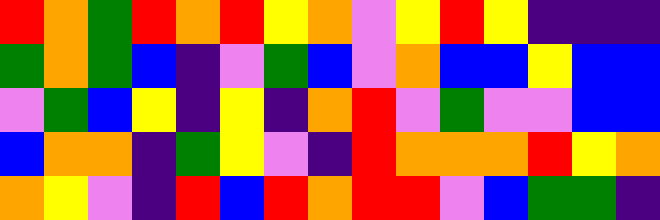[["red", "orange", "green", "red", "orange", "red", "yellow", "orange", "violet", "yellow", "red", "yellow", "indigo", "indigo", "indigo"], ["green", "orange", "green", "blue", "indigo", "violet", "green", "blue", "violet", "orange", "blue", "blue", "yellow", "blue", "blue"], ["violet", "green", "blue", "yellow", "indigo", "yellow", "indigo", "orange", "red", "violet", "green", "violet", "violet", "blue", "blue"], ["blue", "orange", "orange", "indigo", "green", "yellow", "violet", "indigo", "red", "orange", "orange", "orange", "red", "yellow", "orange"], ["orange", "yellow", "violet", "indigo", "red", "blue", "red", "orange", "red", "red", "violet", "blue", "green", "green", "indigo"]]